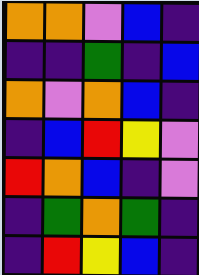[["orange", "orange", "violet", "blue", "indigo"], ["indigo", "indigo", "green", "indigo", "blue"], ["orange", "violet", "orange", "blue", "indigo"], ["indigo", "blue", "red", "yellow", "violet"], ["red", "orange", "blue", "indigo", "violet"], ["indigo", "green", "orange", "green", "indigo"], ["indigo", "red", "yellow", "blue", "indigo"]]